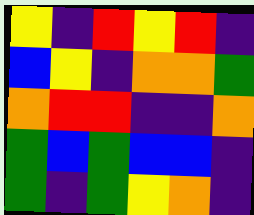[["yellow", "indigo", "red", "yellow", "red", "indigo"], ["blue", "yellow", "indigo", "orange", "orange", "green"], ["orange", "red", "red", "indigo", "indigo", "orange"], ["green", "blue", "green", "blue", "blue", "indigo"], ["green", "indigo", "green", "yellow", "orange", "indigo"]]